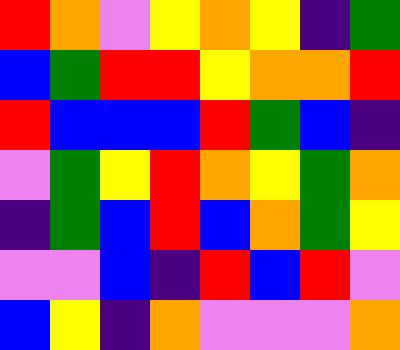[["red", "orange", "violet", "yellow", "orange", "yellow", "indigo", "green"], ["blue", "green", "red", "red", "yellow", "orange", "orange", "red"], ["red", "blue", "blue", "blue", "red", "green", "blue", "indigo"], ["violet", "green", "yellow", "red", "orange", "yellow", "green", "orange"], ["indigo", "green", "blue", "red", "blue", "orange", "green", "yellow"], ["violet", "violet", "blue", "indigo", "red", "blue", "red", "violet"], ["blue", "yellow", "indigo", "orange", "violet", "violet", "violet", "orange"]]